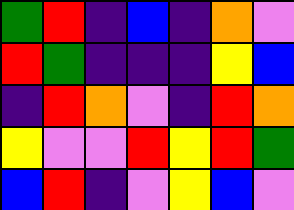[["green", "red", "indigo", "blue", "indigo", "orange", "violet"], ["red", "green", "indigo", "indigo", "indigo", "yellow", "blue"], ["indigo", "red", "orange", "violet", "indigo", "red", "orange"], ["yellow", "violet", "violet", "red", "yellow", "red", "green"], ["blue", "red", "indigo", "violet", "yellow", "blue", "violet"]]